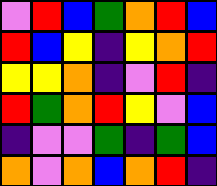[["violet", "red", "blue", "green", "orange", "red", "blue"], ["red", "blue", "yellow", "indigo", "yellow", "orange", "red"], ["yellow", "yellow", "orange", "indigo", "violet", "red", "indigo"], ["red", "green", "orange", "red", "yellow", "violet", "blue"], ["indigo", "violet", "violet", "green", "indigo", "green", "blue"], ["orange", "violet", "orange", "blue", "orange", "red", "indigo"]]